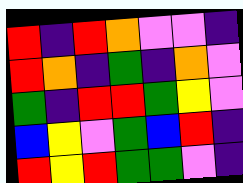[["red", "indigo", "red", "orange", "violet", "violet", "indigo"], ["red", "orange", "indigo", "green", "indigo", "orange", "violet"], ["green", "indigo", "red", "red", "green", "yellow", "violet"], ["blue", "yellow", "violet", "green", "blue", "red", "indigo"], ["red", "yellow", "red", "green", "green", "violet", "indigo"]]